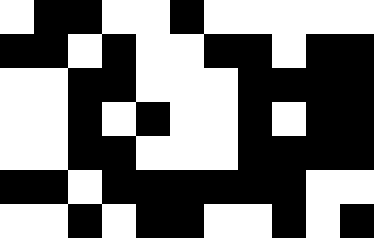[["white", "black", "black", "white", "white", "black", "white", "white", "white", "white", "white"], ["black", "black", "white", "black", "white", "white", "black", "black", "white", "black", "black"], ["white", "white", "black", "black", "white", "white", "white", "black", "black", "black", "black"], ["white", "white", "black", "white", "black", "white", "white", "black", "white", "black", "black"], ["white", "white", "black", "black", "white", "white", "white", "black", "black", "black", "black"], ["black", "black", "white", "black", "black", "black", "black", "black", "black", "white", "white"], ["white", "white", "black", "white", "black", "black", "white", "white", "black", "white", "black"]]